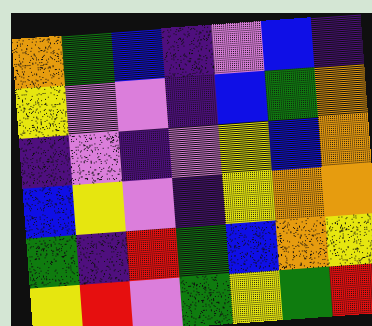[["orange", "green", "blue", "indigo", "violet", "blue", "indigo"], ["yellow", "violet", "violet", "indigo", "blue", "green", "orange"], ["indigo", "violet", "indigo", "violet", "yellow", "blue", "orange"], ["blue", "yellow", "violet", "indigo", "yellow", "orange", "orange"], ["green", "indigo", "red", "green", "blue", "orange", "yellow"], ["yellow", "red", "violet", "green", "yellow", "green", "red"]]